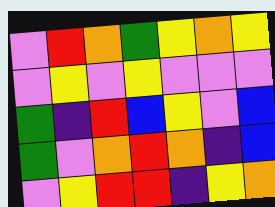[["violet", "red", "orange", "green", "yellow", "orange", "yellow"], ["violet", "yellow", "violet", "yellow", "violet", "violet", "violet"], ["green", "indigo", "red", "blue", "yellow", "violet", "blue"], ["green", "violet", "orange", "red", "orange", "indigo", "blue"], ["violet", "yellow", "red", "red", "indigo", "yellow", "orange"]]